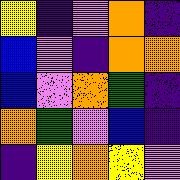[["yellow", "indigo", "violet", "orange", "indigo"], ["blue", "violet", "indigo", "orange", "orange"], ["blue", "violet", "orange", "green", "indigo"], ["orange", "green", "violet", "blue", "indigo"], ["indigo", "yellow", "orange", "yellow", "violet"]]